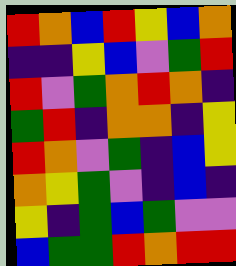[["red", "orange", "blue", "red", "yellow", "blue", "orange"], ["indigo", "indigo", "yellow", "blue", "violet", "green", "red"], ["red", "violet", "green", "orange", "red", "orange", "indigo"], ["green", "red", "indigo", "orange", "orange", "indigo", "yellow"], ["red", "orange", "violet", "green", "indigo", "blue", "yellow"], ["orange", "yellow", "green", "violet", "indigo", "blue", "indigo"], ["yellow", "indigo", "green", "blue", "green", "violet", "violet"], ["blue", "green", "green", "red", "orange", "red", "red"]]